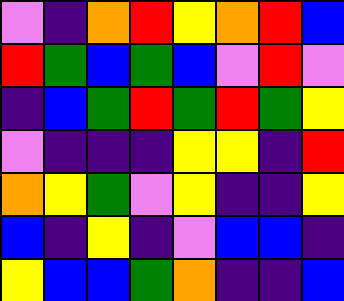[["violet", "indigo", "orange", "red", "yellow", "orange", "red", "blue"], ["red", "green", "blue", "green", "blue", "violet", "red", "violet"], ["indigo", "blue", "green", "red", "green", "red", "green", "yellow"], ["violet", "indigo", "indigo", "indigo", "yellow", "yellow", "indigo", "red"], ["orange", "yellow", "green", "violet", "yellow", "indigo", "indigo", "yellow"], ["blue", "indigo", "yellow", "indigo", "violet", "blue", "blue", "indigo"], ["yellow", "blue", "blue", "green", "orange", "indigo", "indigo", "blue"]]